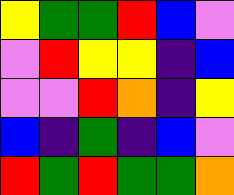[["yellow", "green", "green", "red", "blue", "violet"], ["violet", "red", "yellow", "yellow", "indigo", "blue"], ["violet", "violet", "red", "orange", "indigo", "yellow"], ["blue", "indigo", "green", "indigo", "blue", "violet"], ["red", "green", "red", "green", "green", "orange"]]